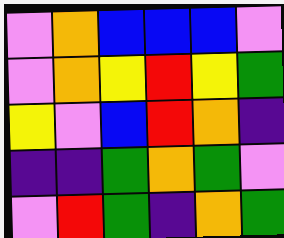[["violet", "orange", "blue", "blue", "blue", "violet"], ["violet", "orange", "yellow", "red", "yellow", "green"], ["yellow", "violet", "blue", "red", "orange", "indigo"], ["indigo", "indigo", "green", "orange", "green", "violet"], ["violet", "red", "green", "indigo", "orange", "green"]]